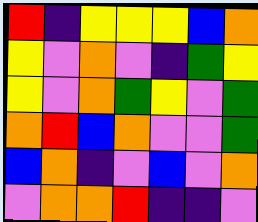[["red", "indigo", "yellow", "yellow", "yellow", "blue", "orange"], ["yellow", "violet", "orange", "violet", "indigo", "green", "yellow"], ["yellow", "violet", "orange", "green", "yellow", "violet", "green"], ["orange", "red", "blue", "orange", "violet", "violet", "green"], ["blue", "orange", "indigo", "violet", "blue", "violet", "orange"], ["violet", "orange", "orange", "red", "indigo", "indigo", "violet"]]